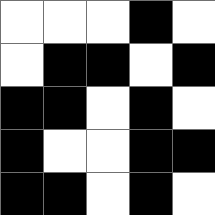[["white", "white", "white", "black", "white"], ["white", "black", "black", "white", "black"], ["black", "black", "white", "black", "white"], ["black", "white", "white", "black", "black"], ["black", "black", "white", "black", "white"]]